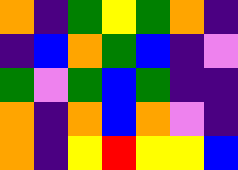[["orange", "indigo", "green", "yellow", "green", "orange", "indigo"], ["indigo", "blue", "orange", "green", "blue", "indigo", "violet"], ["green", "violet", "green", "blue", "green", "indigo", "indigo"], ["orange", "indigo", "orange", "blue", "orange", "violet", "indigo"], ["orange", "indigo", "yellow", "red", "yellow", "yellow", "blue"]]